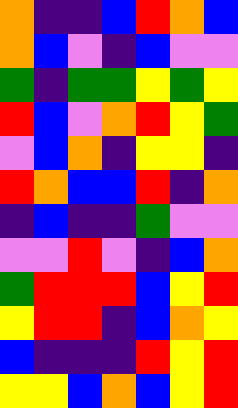[["orange", "indigo", "indigo", "blue", "red", "orange", "blue"], ["orange", "blue", "violet", "indigo", "blue", "violet", "violet"], ["green", "indigo", "green", "green", "yellow", "green", "yellow"], ["red", "blue", "violet", "orange", "red", "yellow", "green"], ["violet", "blue", "orange", "indigo", "yellow", "yellow", "indigo"], ["red", "orange", "blue", "blue", "red", "indigo", "orange"], ["indigo", "blue", "indigo", "indigo", "green", "violet", "violet"], ["violet", "violet", "red", "violet", "indigo", "blue", "orange"], ["green", "red", "red", "red", "blue", "yellow", "red"], ["yellow", "red", "red", "indigo", "blue", "orange", "yellow"], ["blue", "indigo", "indigo", "indigo", "red", "yellow", "red"], ["yellow", "yellow", "blue", "orange", "blue", "yellow", "red"]]